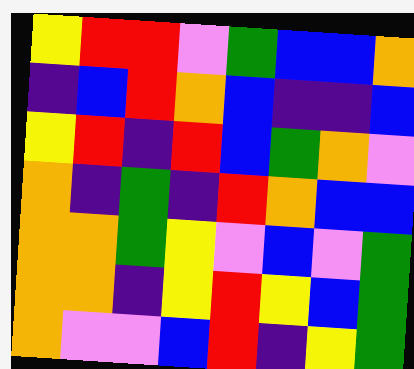[["yellow", "red", "red", "violet", "green", "blue", "blue", "orange"], ["indigo", "blue", "red", "orange", "blue", "indigo", "indigo", "blue"], ["yellow", "red", "indigo", "red", "blue", "green", "orange", "violet"], ["orange", "indigo", "green", "indigo", "red", "orange", "blue", "blue"], ["orange", "orange", "green", "yellow", "violet", "blue", "violet", "green"], ["orange", "orange", "indigo", "yellow", "red", "yellow", "blue", "green"], ["orange", "violet", "violet", "blue", "red", "indigo", "yellow", "green"]]